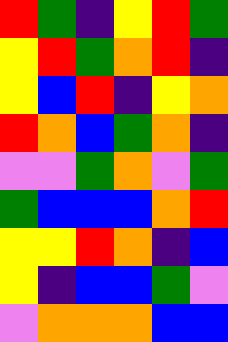[["red", "green", "indigo", "yellow", "red", "green"], ["yellow", "red", "green", "orange", "red", "indigo"], ["yellow", "blue", "red", "indigo", "yellow", "orange"], ["red", "orange", "blue", "green", "orange", "indigo"], ["violet", "violet", "green", "orange", "violet", "green"], ["green", "blue", "blue", "blue", "orange", "red"], ["yellow", "yellow", "red", "orange", "indigo", "blue"], ["yellow", "indigo", "blue", "blue", "green", "violet"], ["violet", "orange", "orange", "orange", "blue", "blue"]]